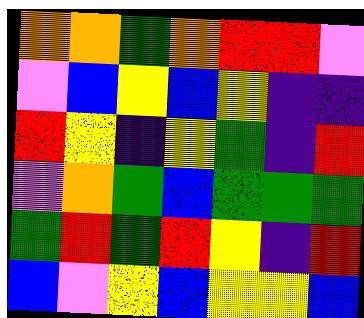[["orange", "orange", "green", "orange", "red", "red", "violet"], ["violet", "blue", "yellow", "blue", "yellow", "indigo", "indigo"], ["red", "yellow", "indigo", "yellow", "green", "indigo", "red"], ["violet", "orange", "green", "blue", "green", "green", "green"], ["green", "red", "green", "red", "yellow", "indigo", "red"], ["blue", "violet", "yellow", "blue", "yellow", "yellow", "blue"]]